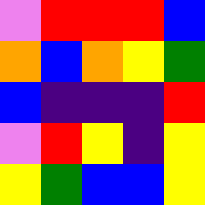[["violet", "red", "red", "red", "blue"], ["orange", "blue", "orange", "yellow", "green"], ["blue", "indigo", "indigo", "indigo", "red"], ["violet", "red", "yellow", "indigo", "yellow"], ["yellow", "green", "blue", "blue", "yellow"]]